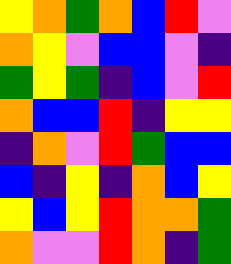[["yellow", "orange", "green", "orange", "blue", "red", "violet"], ["orange", "yellow", "violet", "blue", "blue", "violet", "indigo"], ["green", "yellow", "green", "indigo", "blue", "violet", "red"], ["orange", "blue", "blue", "red", "indigo", "yellow", "yellow"], ["indigo", "orange", "violet", "red", "green", "blue", "blue"], ["blue", "indigo", "yellow", "indigo", "orange", "blue", "yellow"], ["yellow", "blue", "yellow", "red", "orange", "orange", "green"], ["orange", "violet", "violet", "red", "orange", "indigo", "green"]]